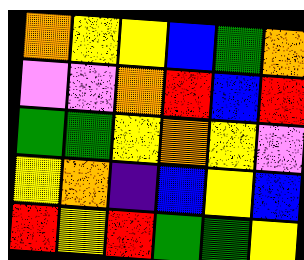[["orange", "yellow", "yellow", "blue", "green", "orange"], ["violet", "violet", "orange", "red", "blue", "red"], ["green", "green", "yellow", "orange", "yellow", "violet"], ["yellow", "orange", "indigo", "blue", "yellow", "blue"], ["red", "yellow", "red", "green", "green", "yellow"]]